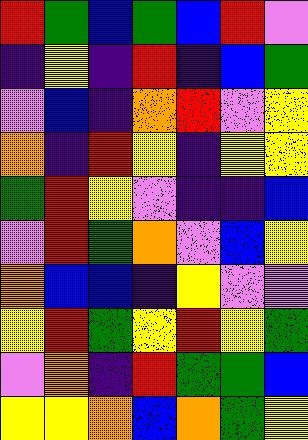[["red", "green", "blue", "green", "blue", "red", "violet"], ["indigo", "yellow", "indigo", "red", "indigo", "blue", "green"], ["violet", "blue", "indigo", "orange", "red", "violet", "yellow"], ["orange", "indigo", "red", "yellow", "indigo", "yellow", "yellow"], ["green", "red", "yellow", "violet", "indigo", "indigo", "blue"], ["violet", "red", "green", "orange", "violet", "blue", "yellow"], ["orange", "blue", "blue", "indigo", "yellow", "violet", "violet"], ["yellow", "red", "green", "yellow", "red", "yellow", "green"], ["violet", "orange", "indigo", "red", "green", "green", "blue"], ["yellow", "yellow", "orange", "blue", "orange", "green", "yellow"]]